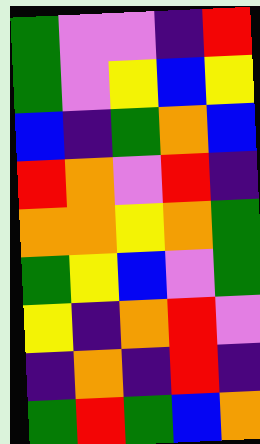[["green", "violet", "violet", "indigo", "red"], ["green", "violet", "yellow", "blue", "yellow"], ["blue", "indigo", "green", "orange", "blue"], ["red", "orange", "violet", "red", "indigo"], ["orange", "orange", "yellow", "orange", "green"], ["green", "yellow", "blue", "violet", "green"], ["yellow", "indigo", "orange", "red", "violet"], ["indigo", "orange", "indigo", "red", "indigo"], ["green", "red", "green", "blue", "orange"]]